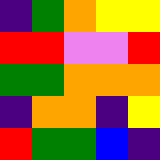[["indigo", "green", "orange", "yellow", "yellow"], ["red", "red", "violet", "violet", "red"], ["green", "green", "orange", "orange", "orange"], ["indigo", "orange", "orange", "indigo", "yellow"], ["red", "green", "green", "blue", "indigo"]]